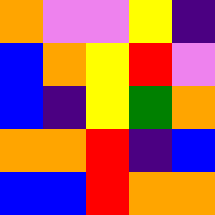[["orange", "violet", "violet", "yellow", "indigo"], ["blue", "orange", "yellow", "red", "violet"], ["blue", "indigo", "yellow", "green", "orange"], ["orange", "orange", "red", "indigo", "blue"], ["blue", "blue", "red", "orange", "orange"]]